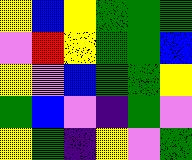[["yellow", "blue", "yellow", "green", "green", "green"], ["violet", "red", "yellow", "green", "green", "blue"], ["yellow", "violet", "blue", "green", "green", "yellow"], ["green", "blue", "violet", "indigo", "green", "violet"], ["yellow", "green", "indigo", "yellow", "violet", "green"]]